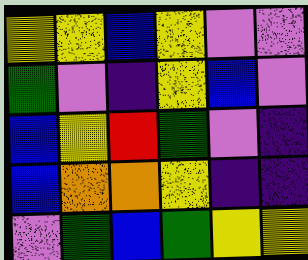[["yellow", "yellow", "blue", "yellow", "violet", "violet"], ["green", "violet", "indigo", "yellow", "blue", "violet"], ["blue", "yellow", "red", "green", "violet", "indigo"], ["blue", "orange", "orange", "yellow", "indigo", "indigo"], ["violet", "green", "blue", "green", "yellow", "yellow"]]